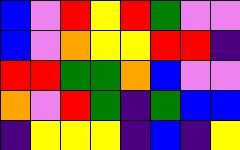[["blue", "violet", "red", "yellow", "red", "green", "violet", "violet"], ["blue", "violet", "orange", "yellow", "yellow", "red", "red", "indigo"], ["red", "red", "green", "green", "orange", "blue", "violet", "violet"], ["orange", "violet", "red", "green", "indigo", "green", "blue", "blue"], ["indigo", "yellow", "yellow", "yellow", "indigo", "blue", "indigo", "yellow"]]